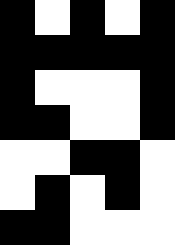[["black", "white", "black", "white", "black"], ["black", "black", "black", "black", "black"], ["black", "white", "white", "white", "black"], ["black", "black", "white", "white", "black"], ["white", "white", "black", "black", "white"], ["white", "black", "white", "black", "white"], ["black", "black", "white", "white", "white"]]